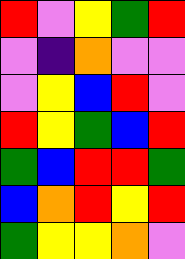[["red", "violet", "yellow", "green", "red"], ["violet", "indigo", "orange", "violet", "violet"], ["violet", "yellow", "blue", "red", "violet"], ["red", "yellow", "green", "blue", "red"], ["green", "blue", "red", "red", "green"], ["blue", "orange", "red", "yellow", "red"], ["green", "yellow", "yellow", "orange", "violet"]]